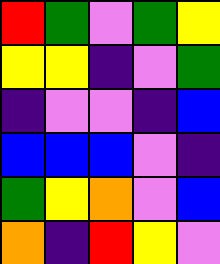[["red", "green", "violet", "green", "yellow"], ["yellow", "yellow", "indigo", "violet", "green"], ["indigo", "violet", "violet", "indigo", "blue"], ["blue", "blue", "blue", "violet", "indigo"], ["green", "yellow", "orange", "violet", "blue"], ["orange", "indigo", "red", "yellow", "violet"]]